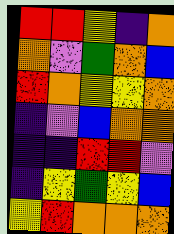[["red", "red", "yellow", "indigo", "orange"], ["orange", "violet", "green", "orange", "blue"], ["red", "orange", "yellow", "yellow", "orange"], ["indigo", "violet", "blue", "orange", "orange"], ["indigo", "indigo", "red", "red", "violet"], ["indigo", "yellow", "green", "yellow", "blue"], ["yellow", "red", "orange", "orange", "orange"]]